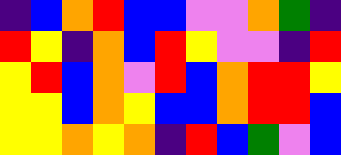[["indigo", "blue", "orange", "red", "blue", "blue", "violet", "violet", "orange", "green", "indigo"], ["red", "yellow", "indigo", "orange", "blue", "red", "yellow", "violet", "violet", "indigo", "red"], ["yellow", "red", "blue", "orange", "violet", "red", "blue", "orange", "red", "red", "yellow"], ["yellow", "yellow", "blue", "orange", "yellow", "blue", "blue", "orange", "red", "red", "blue"], ["yellow", "yellow", "orange", "yellow", "orange", "indigo", "red", "blue", "green", "violet", "blue"]]